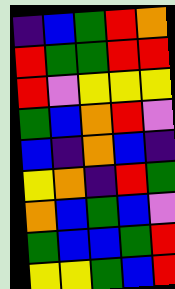[["indigo", "blue", "green", "red", "orange"], ["red", "green", "green", "red", "red"], ["red", "violet", "yellow", "yellow", "yellow"], ["green", "blue", "orange", "red", "violet"], ["blue", "indigo", "orange", "blue", "indigo"], ["yellow", "orange", "indigo", "red", "green"], ["orange", "blue", "green", "blue", "violet"], ["green", "blue", "blue", "green", "red"], ["yellow", "yellow", "green", "blue", "red"]]